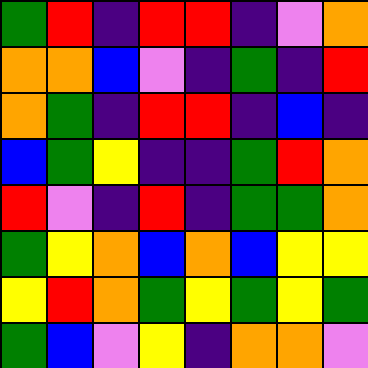[["green", "red", "indigo", "red", "red", "indigo", "violet", "orange"], ["orange", "orange", "blue", "violet", "indigo", "green", "indigo", "red"], ["orange", "green", "indigo", "red", "red", "indigo", "blue", "indigo"], ["blue", "green", "yellow", "indigo", "indigo", "green", "red", "orange"], ["red", "violet", "indigo", "red", "indigo", "green", "green", "orange"], ["green", "yellow", "orange", "blue", "orange", "blue", "yellow", "yellow"], ["yellow", "red", "orange", "green", "yellow", "green", "yellow", "green"], ["green", "blue", "violet", "yellow", "indigo", "orange", "orange", "violet"]]